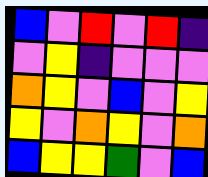[["blue", "violet", "red", "violet", "red", "indigo"], ["violet", "yellow", "indigo", "violet", "violet", "violet"], ["orange", "yellow", "violet", "blue", "violet", "yellow"], ["yellow", "violet", "orange", "yellow", "violet", "orange"], ["blue", "yellow", "yellow", "green", "violet", "blue"]]